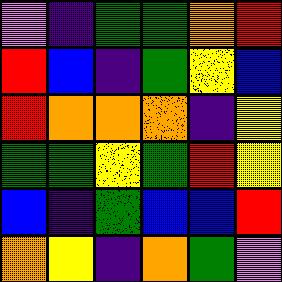[["violet", "indigo", "green", "green", "orange", "red"], ["red", "blue", "indigo", "green", "yellow", "blue"], ["red", "orange", "orange", "orange", "indigo", "yellow"], ["green", "green", "yellow", "green", "red", "yellow"], ["blue", "indigo", "green", "blue", "blue", "red"], ["orange", "yellow", "indigo", "orange", "green", "violet"]]